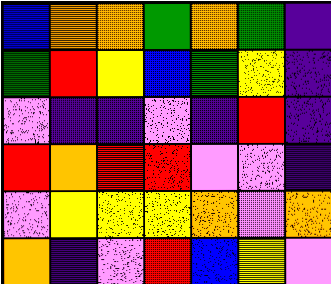[["blue", "orange", "orange", "green", "orange", "green", "indigo"], ["green", "red", "yellow", "blue", "green", "yellow", "indigo"], ["violet", "indigo", "indigo", "violet", "indigo", "red", "indigo"], ["red", "orange", "red", "red", "violet", "violet", "indigo"], ["violet", "yellow", "yellow", "yellow", "orange", "violet", "orange"], ["orange", "indigo", "violet", "red", "blue", "yellow", "violet"]]